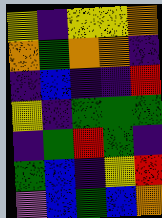[["yellow", "indigo", "yellow", "yellow", "orange"], ["orange", "green", "orange", "orange", "indigo"], ["indigo", "blue", "indigo", "indigo", "red"], ["yellow", "indigo", "green", "green", "green"], ["indigo", "green", "red", "green", "indigo"], ["green", "blue", "indigo", "yellow", "red"], ["violet", "blue", "green", "blue", "orange"]]